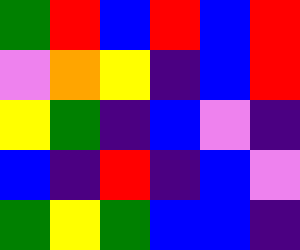[["green", "red", "blue", "red", "blue", "red"], ["violet", "orange", "yellow", "indigo", "blue", "red"], ["yellow", "green", "indigo", "blue", "violet", "indigo"], ["blue", "indigo", "red", "indigo", "blue", "violet"], ["green", "yellow", "green", "blue", "blue", "indigo"]]